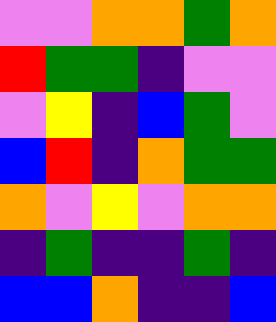[["violet", "violet", "orange", "orange", "green", "orange"], ["red", "green", "green", "indigo", "violet", "violet"], ["violet", "yellow", "indigo", "blue", "green", "violet"], ["blue", "red", "indigo", "orange", "green", "green"], ["orange", "violet", "yellow", "violet", "orange", "orange"], ["indigo", "green", "indigo", "indigo", "green", "indigo"], ["blue", "blue", "orange", "indigo", "indigo", "blue"]]